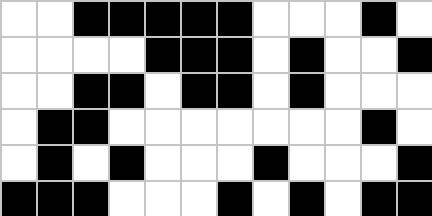[["white", "white", "black", "black", "black", "black", "black", "white", "white", "white", "black", "white"], ["white", "white", "white", "white", "black", "black", "black", "white", "black", "white", "white", "black"], ["white", "white", "black", "black", "white", "black", "black", "white", "black", "white", "white", "white"], ["white", "black", "black", "white", "white", "white", "white", "white", "white", "white", "black", "white"], ["white", "black", "white", "black", "white", "white", "white", "black", "white", "white", "white", "black"], ["black", "black", "black", "white", "white", "white", "black", "white", "black", "white", "black", "black"]]